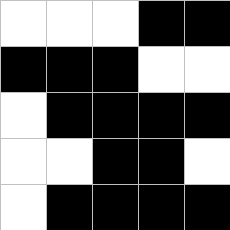[["white", "white", "white", "black", "black"], ["black", "black", "black", "white", "white"], ["white", "black", "black", "black", "black"], ["white", "white", "black", "black", "white"], ["white", "black", "black", "black", "black"]]